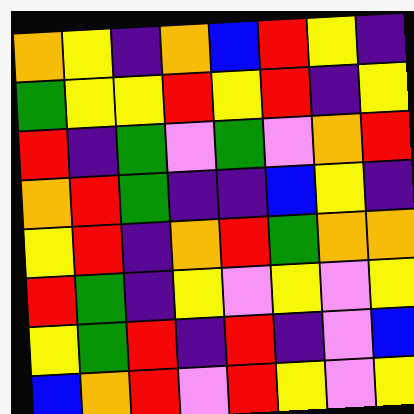[["orange", "yellow", "indigo", "orange", "blue", "red", "yellow", "indigo"], ["green", "yellow", "yellow", "red", "yellow", "red", "indigo", "yellow"], ["red", "indigo", "green", "violet", "green", "violet", "orange", "red"], ["orange", "red", "green", "indigo", "indigo", "blue", "yellow", "indigo"], ["yellow", "red", "indigo", "orange", "red", "green", "orange", "orange"], ["red", "green", "indigo", "yellow", "violet", "yellow", "violet", "yellow"], ["yellow", "green", "red", "indigo", "red", "indigo", "violet", "blue"], ["blue", "orange", "red", "violet", "red", "yellow", "violet", "yellow"]]